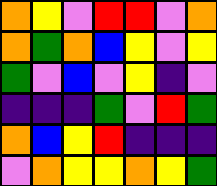[["orange", "yellow", "violet", "red", "red", "violet", "orange"], ["orange", "green", "orange", "blue", "yellow", "violet", "yellow"], ["green", "violet", "blue", "violet", "yellow", "indigo", "violet"], ["indigo", "indigo", "indigo", "green", "violet", "red", "green"], ["orange", "blue", "yellow", "red", "indigo", "indigo", "indigo"], ["violet", "orange", "yellow", "yellow", "orange", "yellow", "green"]]